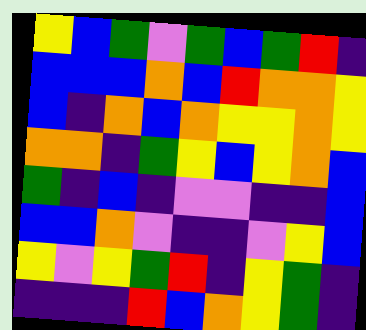[["yellow", "blue", "green", "violet", "green", "blue", "green", "red", "indigo"], ["blue", "blue", "blue", "orange", "blue", "red", "orange", "orange", "yellow"], ["blue", "indigo", "orange", "blue", "orange", "yellow", "yellow", "orange", "yellow"], ["orange", "orange", "indigo", "green", "yellow", "blue", "yellow", "orange", "blue"], ["green", "indigo", "blue", "indigo", "violet", "violet", "indigo", "indigo", "blue"], ["blue", "blue", "orange", "violet", "indigo", "indigo", "violet", "yellow", "blue"], ["yellow", "violet", "yellow", "green", "red", "indigo", "yellow", "green", "indigo"], ["indigo", "indigo", "indigo", "red", "blue", "orange", "yellow", "green", "indigo"]]